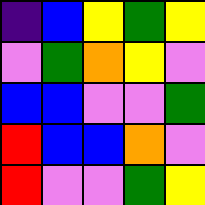[["indigo", "blue", "yellow", "green", "yellow"], ["violet", "green", "orange", "yellow", "violet"], ["blue", "blue", "violet", "violet", "green"], ["red", "blue", "blue", "orange", "violet"], ["red", "violet", "violet", "green", "yellow"]]